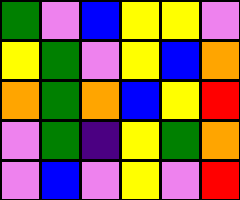[["green", "violet", "blue", "yellow", "yellow", "violet"], ["yellow", "green", "violet", "yellow", "blue", "orange"], ["orange", "green", "orange", "blue", "yellow", "red"], ["violet", "green", "indigo", "yellow", "green", "orange"], ["violet", "blue", "violet", "yellow", "violet", "red"]]